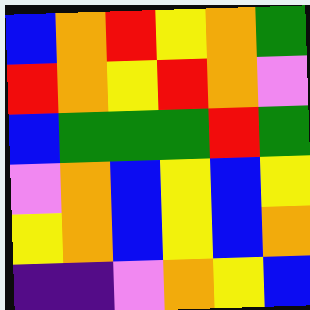[["blue", "orange", "red", "yellow", "orange", "green"], ["red", "orange", "yellow", "red", "orange", "violet"], ["blue", "green", "green", "green", "red", "green"], ["violet", "orange", "blue", "yellow", "blue", "yellow"], ["yellow", "orange", "blue", "yellow", "blue", "orange"], ["indigo", "indigo", "violet", "orange", "yellow", "blue"]]